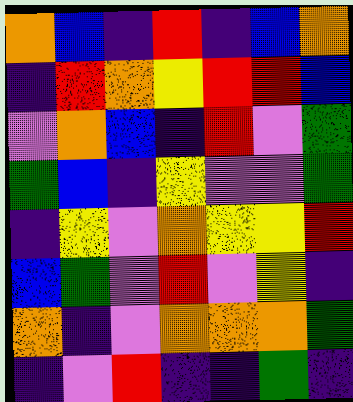[["orange", "blue", "indigo", "red", "indigo", "blue", "orange"], ["indigo", "red", "orange", "yellow", "red", "red", "blue"], ["violet", "orange", "blue", "indigo", "red", "violet", "green"], ["green", "blue", "indigo", "yellow", "violet", "violet", "green"], ["indigo", "yellow", "violet", "orange", "yellow", "yellow", "red"], ["blue", "green", "violet", "red", "violet", "yellow", "indigo"], ["orange", "indigo", "violet", "orange", "orange", "orange", "green"], ["indigo", "violet", "red", "indigo", "indigo", "green", "indigo"]]